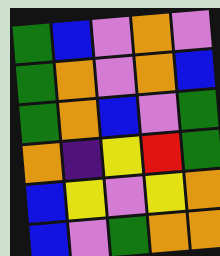[["green", "blue", "violet", "orange", "violet"], ["green", "orange", "violet", "orange", "blue"], ["green", "orange", "blue", "violet", "green"], ["orange", "indigo", "yellow", "red", "green"], ["blue", "yellow", "violet", "yellow", "orange"], ["blue", "violet", "green", "orange", "orange"]]